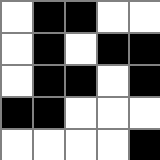[["white", "black", "black", "white", "white"], ["white", "black", "white", "black", "black"], ["white", "black", "black", "white", "black"], ["black", "black", "white", "white", "white"], ["white", "white", "white", "white", "black"]]